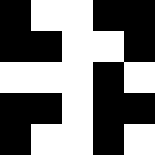[["black", "white", "white", "black", "black"], ["black", "black", "white", "white", "black"], ["white", "white", "white", "black", "white"], ["black", "black", "white", "black", "black"], ["black", "white", "white", "black", "white"]]